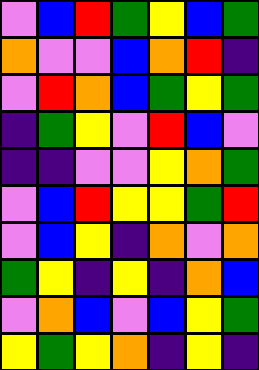[["violet", "blue", "red", "green", "yellow", "blue", "green"], ["orange", "violet", "violet", "blue", "orange", "red", "indigo"], ["violet", "red", "orange", "blue", "green", "yellow", "green"], ["indigo", "green", "yellow", "violet", "red", "blue", "violet"], ["indigo", "indigo", "violet", "violet", "yellow", "orange", "green"], ["violet", "blue", "red", "yellow", "yellow", "green", "red"], ["violet", "blue", "yellow", "indigo", "orange", "violet", "orange"], ["green", "yellow", "indigo", "yellow", "indigo", "orange", "blue"], ["violet", "orange", "blue", "violet", "blue", "yellow", "green"], ["yellow", "green", "yellow", "orange", "indigo", "yellow", "indigo"]]